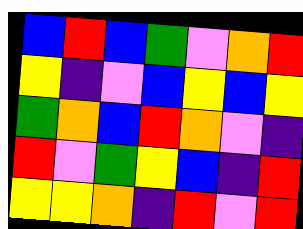[["blue", "red", "blue", "green", "violet", "orange", "red"], ["yellow", "indigo", "violet", "blue", "yellow", "blue", "yellow"], ["green", "orange", "blue", "red", "orange", "violet", "indigo"], ["red", "violet", "green", "yellow", "blue", "indigo", "red"], ["yellow", "yellow", "orange", "indigo", "red", "violet", "red"]]